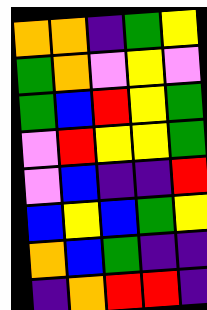[["orange", "orange", "indigo", "green", "yellow"], ["green", "orange", "violet", "yellow", "violet"], ["green", "blue", "red", "yellow", "green"], ["violet", "red", "yellow", "yellow", "green"], ["violet", "blue", "indigo", "indigo", "red"], ["blue", "yellow", "blue", "green", "yellow"], ["orange", "blue", "green", "indigo", "indigo"], ["indigo", "orange", "red", "red", "indigo"]]